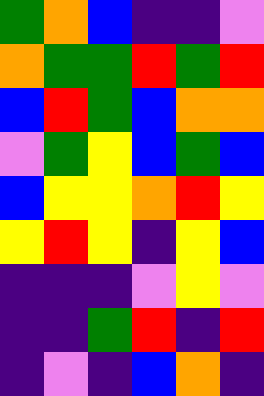[["green", "orange", "blue", "indigo", "indigo", "violet"], ["orange", "green", "green", "red", "green", "red"], ["blue", "red", "green", "blue", "orange", "orange"], ["violet", "green", "yellow", "blue", "green", "blue"], ["blue", "yellow", "yellow", "orange", "red", "yellow"], ["yellow", "red", "yellow", "indigo", "yellow", "blue"], ["indigo", "indigo", "indigo", "violet", "yellow", "violet"], ["indigo", "indigo", "green", "red", "indigo", "red"], ["indigo", "violet", "indigo", "blue", "orange", "indigo"]]